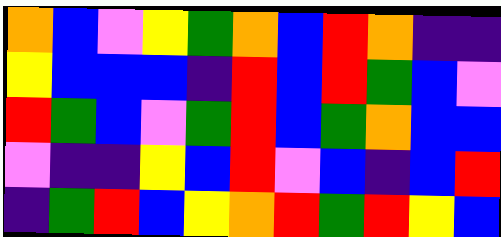[["orange", "blue", "violet", "yellow", "green", "orange", "blue", "red", "orange", "indigo", "indigo"], ["yellow", "blue", "blue", "blue", "indigo", "red", "blue", "red", "green", "blue", "violet"], ["red", "green", "blue", "violet", "green", "red", "blue", "green", "orange", "blue", "blue"], ["violet", "indigo", "indigo", "yellow", "blue", "red", "violet", "blue", "indigo", "blue", "red"], ["indigo", "green", "red", "blue", "yellow", "orange", "red", "green", "red", "yellow", "blue"]]